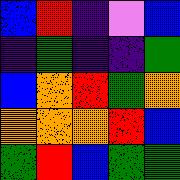[["blue", "red", "indigo", "violet", "blue"], ["indigo", "green", "indigo", "indigo", "green"], ["blue", "orange", "red", "green", "orange"], ["orange", "orange", "orange", "red", "blue"], ["green", "red", "blue", "green", "green"]]